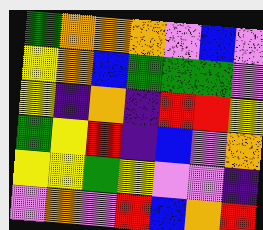[["green", "orange", "orange", "orange", "violet", "blue", "violet"], ["yellow", "orange", "blue", "green", "green", "green", "violet"], ["yellow", "indigo", "orange", "indigo", "red", "red", "yellow"], ["green", "yellow", "red", "indigo", "blue", "violet", "orange"], ["yellow", "yellow", "green", "yellow", "violet", "violet", "indigo"], ["violet", "orange", "violet", "red", "blue", "orange", "red"]]